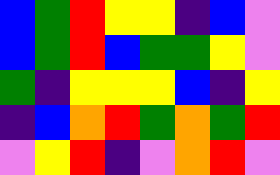[["blue", "green", "red", "yellow", "yellow", "indigo", "blue", "violet"], ["blue", "green", "red", "blue", "green", "green", "yellow", "violet"], ["green", "indigo", "yellow", "yellow", "yellow", "blue", "indigo", "yellow"], ["indigo", "blue", "orange", "red", "green", "orange", "green", "red"], ["violet", "yellow", "red", "indigo", "violet", "orange", "red", "violet"]]